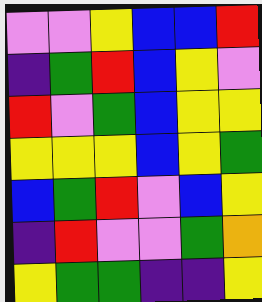[["violet", "violet", "yellow", "blue", "blue", "red"], ["indigo", "green", "red", "blue", "yellow", "violet"], ["red", "violet", "green", "blue", "yellow", "yellow"], ["yellow", "yellow", "yellow", "blue", "yellow", "green"], ["blue", "green", "red", "violet", "blue", "yellow"], ["indigo", "red", "violet", "violet", "green", "orange"], ["yellow", "green", "green", "indigo", "indigo", "yellow"]]